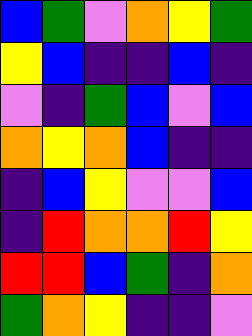[["blue", "green", "violet", "orange", "yellow", "green"], ["yellow", "blue", "indigo", "indigo", "blue", "indigo"], ["violet", "indigo", "green", "blue", "violet", "blue"], ["orange", "yellow", "orange", "blue", "indigo", "indigo"], ["indigo", "blue", "yellow", "violet", "violet", "blue"], ["indigo", "red", "orange", "orange", "red", "yellow"], ["red", "red", "blue", "green", "indigo", "orange"], ["green", "orange", "yellow", "indigo", "indigo", "violet"]]